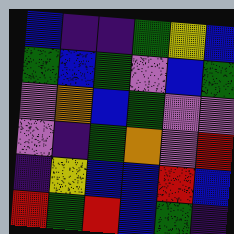[["blue", "indigo", "indigo", "green", "yellow", "blue"], ["green", "blue", "green", "violet", "blue", "green"], ["violet", "orange", "blue", "green", "violet", "violet"], ["violet", "indigo", "green", "orange", "violet", "red"], ["indigo", "yellow", "blue", "blue", "red", "blue"], ["red", "green", "red", "blue", "green", "indigo"]]